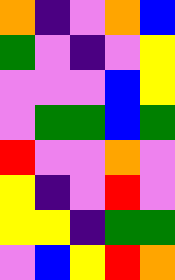[["orange", "indigo", "violet", "orange", "blue"], ["green", "violet", "indigo", "violet", "yellow"], ["violet", "violet", "violet", "blue", "yellow"], ["violet", "green", "green", "blue", "green"], ["red", "violet", "violet", "orange", "violet"], ["yellow", "indigo", "violet", "red", "violet"], ["yellow", "yellow", "indigo", "green", "green"], ["violet", "blue", "yellow", "red", "orange"]]